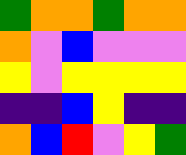[["green", "orange", "orange", "green", "orange", "orange"], ["orange", "violet", "blue", "violet", "violet", "violet"], ["yellow", "violet", "yellow", "yellow", "yellow", "yellow"], ["indigo", "indigo", "blue", "yellow", "indigo", "indigo"], ["orange", "blue", "red", "violet", "yellow", "green"]]